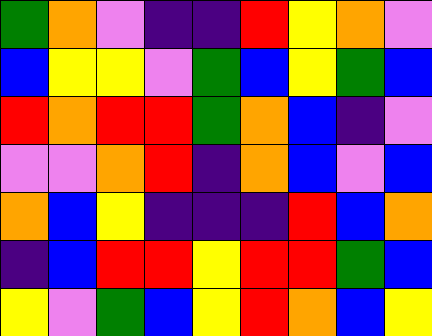[["green", "orange", "violet", "indigo", "indigo", "red", "yellow", "orange", "violet"], ["blue", "yellow", "yellow", "violet", "green", "blue", "yellow", "green", "blue"], ["red", "orange", "red", "red", "green", "orange", "blue", "indigo", "violet"], ["violet", "violet", "orange", "red", "indigo", "orange", "blue", "violet", "blue"], ["orange", "blue", "yellow", "indigo", "indigo", "indigo", "red", "blue", "orange"], ["indigo", "blue", "red", "red", "yellow", "red", "red", "green", "blue"], ["yellow", "violet", "green", "blue", "yellow", "red", "orange", "blue", "yellow"]]